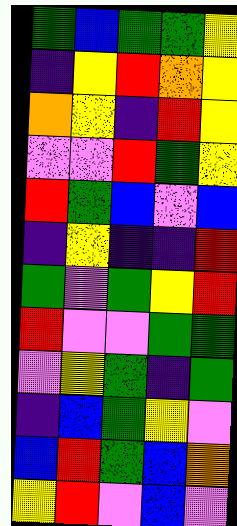[["green", "blue", "green", "green", "yellow"], ["indigo", "yellow", "red", "orange", "yellow"], ["orange", "yellow", "indigo", "red", "yellow"], ["violet", "violet", "red", "green", "yellow"], ["red", "green", "blue", "violet", "blue"], ["indigo", "yellow", "indigo", "indigo", "red"], ["green", "violet", "green", "yellow", "red"], ["red", "violet", "violet", "green", "green"], ["violet", "yellow", "green", "indigo", "green"], ["indigo", "blue", "green", "yellow", "violet"], ["blue", "red", "green", "blue", "orange"], ["yellow", "red", "violet", "blue", "violet"]]